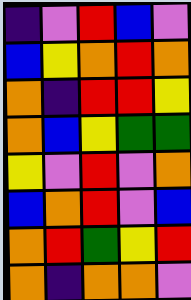[["indigo", "violet", "red", "blue", "violet"], ["blue", "yellow", "orange", "red", "orange"], ["orange", "indigo", "red", "red", "yellow"], ["orange", "blue", "yellow", "green", "green"], ["yellow", "violet", "red", "violet", "orange"], ["blue", "orange", "red", "violet", "blue"], ["orange", "red", "green", "yellow", "red"], ["orange", "indigo", "orange", "orange", "violet"]]